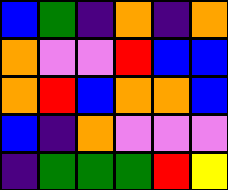[["blue", "green", "indigo", "orange", "indigo", "orange"], ["orange", "violet", "violet", "red", "blue", "blue"], ["orange", "red", "blue", "orange", "orange", "blue"], ["blue", "indigo", "orange", "violet", "violet", "violet"], ["indigo", "green", "green", "green", "red", "yellow"]]